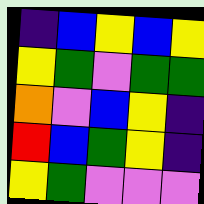[["indigo", "blue", "yellow", "blue", "yellow"], ["yellow", "green", "violet", "green", "green"], ["orange", "violet", "blue", "yellow", "indigo"], ["red", "blue", "green", "yellow", "indigo"], ["yellow", "green", "violet", "violet", "violet"]]